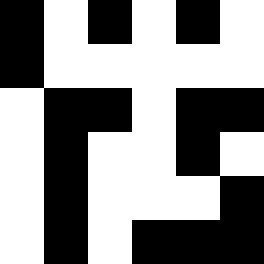[["black", "white", "black", "white", "black", "white"], ["black", "white", "white", "white", "white", "white"], ["white", "black", "black", "white", "black", "black"], ["white", "black", "white", "white", "black", "white"], ["white", "black", "white", "white", "white", "black"], ["white", "black", "white", "black", "black", "black"]]